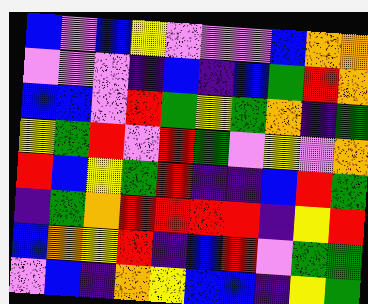[["blue", "violet", "blue", "yellow", "violet", "violet", "violet", "blue", "orange", "orange"], ["violet", "violet", "violet", "indigo", "blue", "indigo", "blue", "green", "red", "orange"], ["blue", "blue", "violet", "red", "green", "yellow", "green", "orange", "indigo", "green"], ["yellow", "green", "red", "violet", "red", "green", "violet", "yellow", "violet", "orange"], ["red", "blue", "yellow", "green", "red", "indigo", "indigo", "blue", "red", "green"], ["indigo", "green", "orange", "red", "red", "red", "red", "indigo", "yellow", "red"], ["blue", "orange", "yellow", "red", "indigo", "blue", "red", "violet", "green", "green"], ["violet", "blue", "indigo", "orange", "yellow", "blue", "blue", "indigo", "yellow", "green"]]